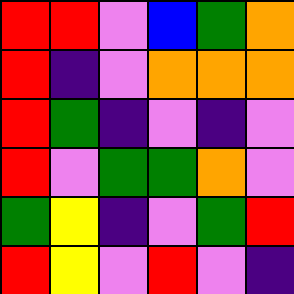[["red", "red", "violet", "blue", "green", "orange"], ["red", "indigo", "violet", "orange", "orange", "orange"], ["red", "green", "indigo", "violet", "indigo", "violet"], ["red", "violet", "green", "green", "orange", "violet"], ["green", "yellow", "indigo", "violet", "green", "red"], ["red", "yellow", "violet", "red", "violet", "indigo"]]